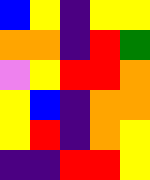[["blue", "yellow", "indigo", "yellow", "yellow"], ["orange", "orange", "indigo", "red", "green"], ["violet", "yellow", "red", "red", "orange"], ["yellow", "blue", "indigo", "orange", "orange"], ["yellow", "red", "indigo", "orange", "yellow"], ["indigo", "indigo", "red", "red", "yellow"]]